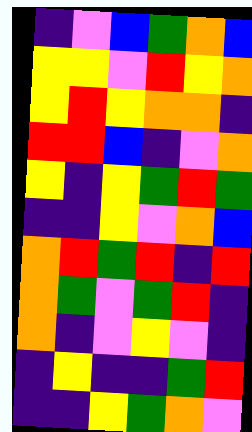[["indigo", "violet", "blue", "green", "orange", "blue"], ["yellow", "yellow", "violet", "red", "yellow", "orange"], ["yellow", "red", "yellow", "orange", "orange", "indigo"], ["red", "red", "blue", "indigo", "violet", "orange"], ["yellow", "indigo", "yellow", "green", "red", "green"], ["indigo", "indigo", "yellow", "violet", "orange", "blue"], ["orange", "red", "green", "red", "indigo", "red"], ["orange", "green", "violet", "green", "red", "indigo"], ["orange", "indigo", "violet", "yellow", "violet", "indigo"], ["indigo", "yellow", "indigo", "indigo", "green", "red"], ["indigo", "indigo", "yellow", "green", "orange", "violet"]]